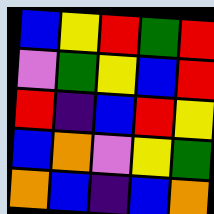[["blue", "yellow", "red", "green", "red"], ["violet", "green", "yellow", "blue", "red"], ["red", "indigo", "blue", "red", "yellow"], ["blue", "orange", "violet", "yellow", "green"], ["orange", "blue", "indigo", "blue", "orange"]]